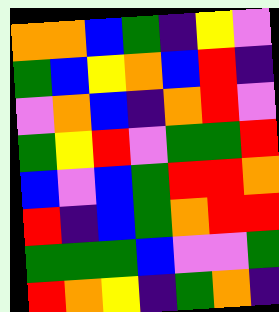[["orange", "orange", "blue", "green", "indigo", "yellow", "violet"], ["green", "blue", "yellow", "orange", "blue", "red", "indigo"], ["violet", "orange", "blue", "indigo", "orange", "red", "violet"], ["green", "yellow", "red", "violet", "green", "green", "red"], ["blue", "violet", "blue", "green", "red", "red", "orange"], ["red", "indigo", "blue", "green", "orange", "red", "red"], ["green", "green", "green", "blue", "violet", "violet", "green"], ["red", "orange", "yellow", "indigo", "green", "orange", "indigo"]]